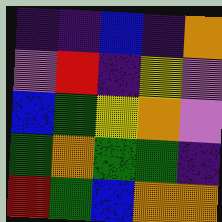[["indigo", "indigo", "blue", "indigo", "orange"], ["violet", "red", "indigo", "yellow", "violet"], ["blue", "green", "yellow", "orange", "violet"], ["green", "orange", "green", "green", "indigo"], ["red", "green", "blue", "orange", "orange"]]